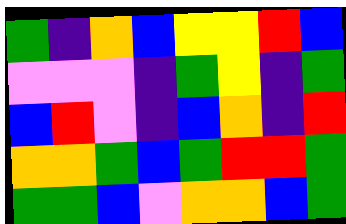[["green", "indigo", "orange", "blue", "yellow", "yellow", "red", "blue"], ["violet", "violet", "violet", "indigo", "green", "yellow", "indigo", "green"], ["blue", "red", "violet", "indigo", "blue", "orange", "indigo", "red"], ["orange", "orange", "green", "blue", "green", "red", "red", "green"], ["green", "green", "blue", "violet", "orange", "orange", "blue", "green"]]